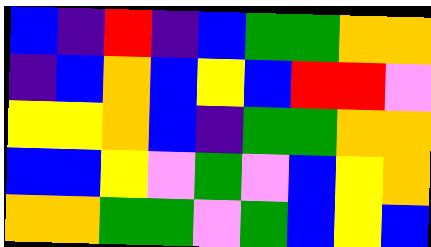[["blue", "indigo", "red", "indigo", "blue", "green", "green", "orange", "orange"], ["indigo", "blue", "orange", "blue", "yellow", "blue", "red", "red", "violet"], ["yellow", "yellow", "orange", "blue", "indigo", "green", "green", "orange", "orange"], ["blue", "blue", "yellow", "violet", "green", "violet", "blue", "yellow", "orange"], ["orange", "orange", "green", "green", "violet", "green", "blue", "yellow", "blue"]]